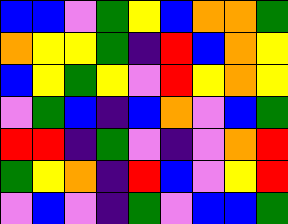[["blue", "blue", "violet", "green", "yellow", "blue", "orange", "orange", "green"], ["orange", "yellow", "yellow", "green", "indigo", "red", "blue", "orange", "yellow"], ["blue", "yellow", "green", "yellow", "violet", "red", "yellow", "orange", "yellow"], ["violet", "green", "blue", "indigo", "blue", "orange", "violet", "blue", "green"], ["red", "red", "indigo", "green", "violet", "indigo", "violet", "orange", "red"], ["green", "yellow", "orange", "indigo", "red", "blue", "violet", "yellow", "red"], ["violet", "blue", "violet", "indigo", "green", "violet", "blue", "blue", "green"]]